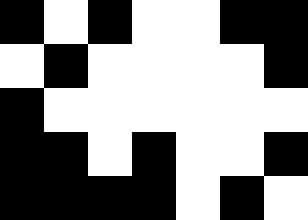[["black", "white", "black", "white", "white", "black", "black"], ["white", "black", "white", "white", "white", "white", "black"], ["black", "white", "white", "white", "white", "white", "white"], ["black", "black", "white", "black", "white", "white", "black"], ["black", "black", "black", "black", "white", "black", "white"]]